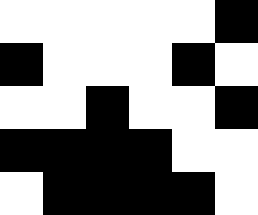[["white", "white", "white", "white", "white", "black"], ["black", "white", "white", "white", "black", "white"], ["white", "white", "black", "white", "white", "black"], ["black", "black", "black", "black", "white", "white"], ["white", "black", "black", "black", "black", "white"]]